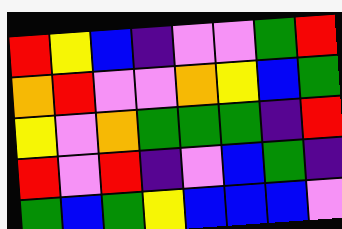[["red", "yellow", "blue", "indigo", "violet", "violet", "green", "red"], ["orange", "red", "violet", "violet", "orange", "yellow", "blue", "green"], ["yellow", "violet", "orange", "green", "green", "green", "indigo", "red"], ["red", "violet", "red", "indigo", "violet", "blue", "green", "indigo"], ["green", "blue", "green", "yellow", "blue", "blue", "blue", "violet"]]